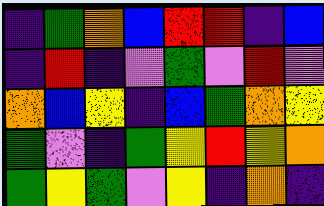[["indigo", "green", "orange", "blue", "red", "red", "indigo", "blue"], ["indigo", "red", "indigo", "violet", "green", "violet", "red", "violet"], ["orange", "blue", "yellow", "indigo", "blue", "green", "orange", "yellow"], ["green", "violet", "indigo", "green", "yellow", "red", "yellow", "orange"], ["green", "yellow", "green", "violet", "yellow", "indigo", "orange", "indigo"]]